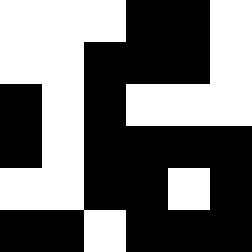[["white", "white", "white", "black", "black", "white"], ["white", "white", "black", "black", "black", "white"], ["black", "white", "black", "white", "white", "white"], ["black", "white", "black", "black", "black", "black"], ["white", "white", "black", "black", "white", "black"], ["black", "black", "white", "black", "black", "black"]]